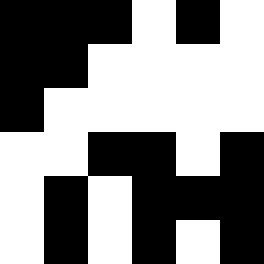[["black", "black", "black", "white", "black", "white"], ["black", "black", "white", "white", "white", "white"], ["black", "white", "white", "white", "white", "white"], ["white", "white", "black", "black", "white", "black"], ["white", "black", "white", "black", "black", "black"], ["white", "black", "white", "black", "white", "black"]]